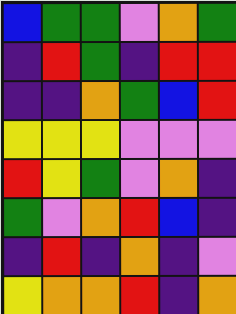[["blue", "green", "green", "violet", "orange", "green"], ["indigo", "red", "green", "indigo", "red", "red"], ["indigo", "indigo", "orange", "green", "blue", "red"], ["yellow", "yellow", "yellow", "violet", "violet", "violet"], ["red", "yellow", "green", "violet", "orange", "indigo"], ["green", "violet", "orange", "red", "blue", "indigo"], ["indigo", "red", "indigo", "orange", "indigo", "violet"], ["yellow", "orange", "orange", "red", "indigo", "orange"]]